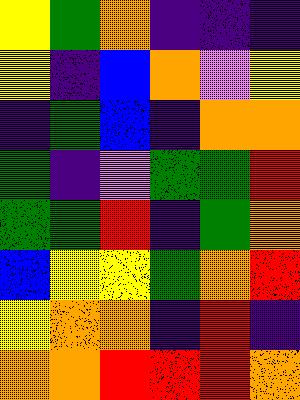[["yellow", "green", "orange", "indigo", "indigo", "indigo"], ["yellow", "indigo", "blue", "orange", "violet", "yellow"], ["indigo", "green", "blue", "indigo", "orange", "orange"], ["green", "indigo", "violet", "green", "green", "red"], ["green", "green", "red", "indigo", "green", "orange"], ["blue", "yellow", "yellow", "green", "orange", "red"], ["yellow", "orange", "orange", "indigo", "red", "indigo"], ["orange", "orange", "red", "red", "red", "orange"]]